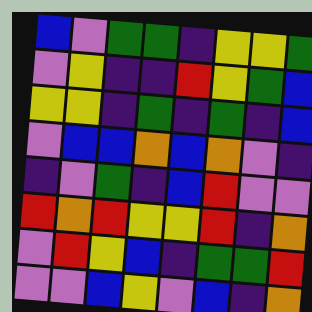[["blue", "violet", "green", "green", "indigo", "yellow", "yellow", "green"], ["violet", "yellow", "indigo", "indigo", "red", "yellow", "green", "blue"], ["yellow", "yellow", "indigo", "green", "indigo", "green", "indigo", "blue"], ["violet", "blue", "blue", "orange", "blue", "orange", "violet", "indigo"], ["indigo", "violet", "green", "indigo", "blue", "red", "violet", "violet"], ["red", "orange", "red", "yellow", "yellow", "red", "indigo", "orange"], ["violet", "red", "yellow", "blue", "indigo", "green", "green", "red"], ["violet", "violet", "blue", "yellow", "violet", "blue", "indigo", "orange"]]